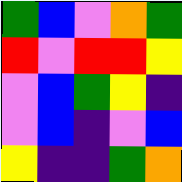[["green", "blue", "violet", "orange", "green"], ["red", "violet", "red", "red", "yellow"], ["violet", "blue", "green", "yellow", "indigo"], ["violet", "blue", "indigo", "violet", "blue"], ["yellow", "indigo", "indigo", "green", "orange"]]